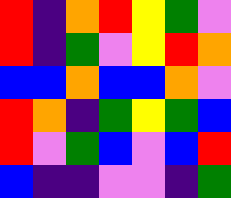[["red", "indigo", "orange", "red", "yellow", "green", "violet"], ["red", "indigo", "green", "violet", "yellow", "red", "orange"], ["blue", "blue", "orange", "blue", "blue", "orange", "violet"], ["red", "orange", "indigo", "green", "yellow", "green", "blue"], ["red", "violet", "green", "blue", "violet", "blue", "red"], ["blue", "indigo", "indigo", "violet", "violet", "indigo", "green"]]